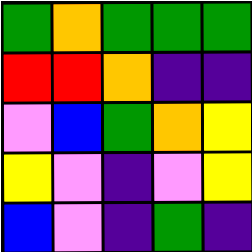[["green", "orange", "green", "green", "green"], ["red", "red", "orange", "indigo", "indigo"], ["violet", "blue", "green", "orange", "yellow"], ["yellow", "violet", "indigo", "violet", "yellow"], ["blue", "violet", "indigo", "green", "indigo"]]